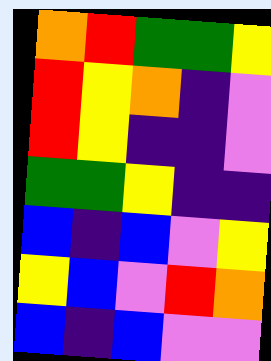[["orange", "red", "green", "green", "yellow"], ["red", "yellow", "orange", "indigo", "violet"], ["red", "yellow", "indigo", "indigo", "violet"], ["green", "green", "yellow", "indigo", "indigo"], ["blue", "indigo", "blue", "violet", "yellow"], ["yellow", "blue", "violet", "red", "orange"], ["blue", "indigo", "blue", "violet", "violet"]]